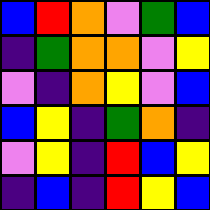[["blue", "red", "orange", "violet", "green", "blue"], ["indigo", "green", "orange", "orange", "violet", "yellow"], ["violet", "indigo", "orange", "yellow", "violet", "blue"], ["blue", "yellow", "indigo", "green", "orange", "indigo"], ["violet", "yellow", "indigo", "red", "blue", "yellow"], ["indigo", "blue", "indigo", "red", "yellow", "blue"]]